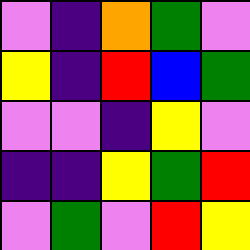[["violet", "indigo", "orange", "green", "violet"], ["yellow", "indigo", "red", "blue", "green"], ["violet", "violet", "indigo", "yellow", "violet"], ["indigo", "indigo", "yellow", "green", "red"], ["violet", "green", "violet", "red", "yellow"]]